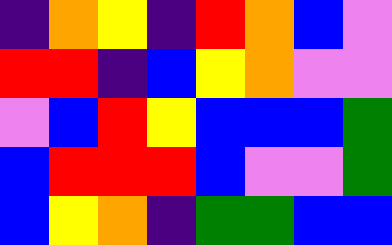[["indigo", "orange", "yellow", "indigo", "red", "orange", "blue", "violet"], ["red", "red", "indigo", "blue", "yellow", "orange", "violet", "violet"], ["violet", "blue", "red", "yellow", "blue", "blue", "blue", "green"], ["blue", "red", "red", "red", "blue", "violet", "violet", "green"], ["blue", "yellow", "orange", "indigo", "green", "green", "blue", "blue"]]